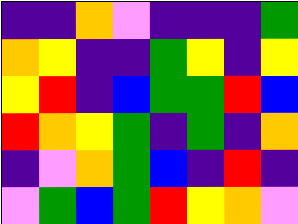[["indigo", "indigo", "orange", "violet", "indigo", "indigo", "indigo", "green"], ["orange", "yellow", "indigo", "indigo", "green", "yellow", "indigo", "yellow"], ["yellow", "red", "indigo", "blue", "green", "green", "red", "blue"], ["red", "orange", "yellow", "green", "indigo", "green", "indigo", "orange"], ["indigo", "violet", "orange", "green", "blue", "indigo", "red", "indigo"], ["violet", "green", "blue", "green", "red", "yellow", "orange", "violet"]]